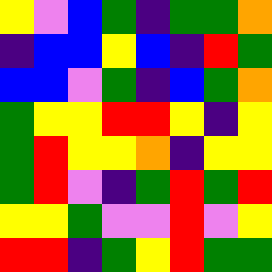[["yellow", "violet", "blue", "green", "indigo", "green", "green", "orange"], ["indigo", "blue", "blue", "yellow", "blue", "indigo", "red", "green"], ["blue", "blue", "violet", "green", "indigo", "blue", "green", "orange"], ["green", "yellow", "yellow", "red", "red", "yellow", "indigo", "yellow"], ["green", "red", "yellow", "yellow", "orange", "indigo", "yellow", "yellow"], ["green", "red", "violet", "indigo", "green", "red", "green", "red"], ["yellow", "yellow", "green", "violet", "violet", "red", "violet", "yellow"], ["red", "red", "indigo", "green", "yellow", "red", "green", "green"]]